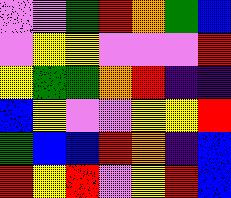[["violet", "violet", "green", "red", "orange", "green", "blue"], ["violet", "yellow", "yellow", "violet", "violet", "violet", "red"], ["yellow", "green", "green", "orange", "red", "indigo", "indigo"], ["blue", "yellow", "violet", "violet", "yellow", "yellow", "red"], ["green", "blue", "blue", "red", "orange", "indigo", "blue"], ["red", "yellow", "red", "violet", "yellow", "red", "blue"]]